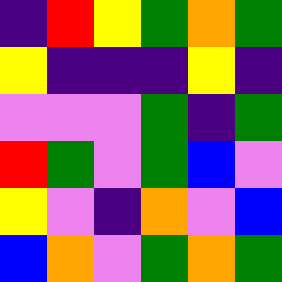[["indigo", "red", "yellow", "green", "orange", "green"], ["yellow", "indigo", "indigo", "indigo", "yellow", "indigo"], ["violet", "violet", "violet", "green", "indigo", "green"], ["red", "green", "violet", "green", "blue", "violet"], ["yellow", "violet", "indigo", "orange", "violet", "blue"], ["blue", "orange", "violet", "green", "orange", "green"]]